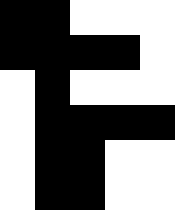[["black", "black", "white", "white", "white"], ["black", "black", "black", "black", "white"], ["white", "black", "white", "white", "white"], ["white", "black", "black", "black", "black"], ["white", "black", "black", "white", "white"], ["white", "black", "black", "white", "white"]]